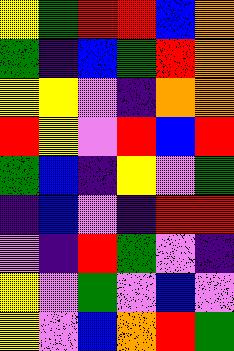[["yellow", "green", "red", "red", "blue", "orange"], ["green", "indigo", "blue", "green", "red", "orange"], ["yellow", "yellow", "violet", "indigo", "orange", "orange"], ["red", "yellow", "violet", "red", "blue", "red"], ["green", "blue", "indigo", "yellow", "violet", "green"], ["indigo", "blue", "violet", "indigo", "red", "red"], ["violet", "indigo", "red", "green", "violet", "indigo"], ["yellow", "violet", "green", "violet", "blue", "violet"], ["yellow", "violet", "blue", "orange", "red", "green"]]